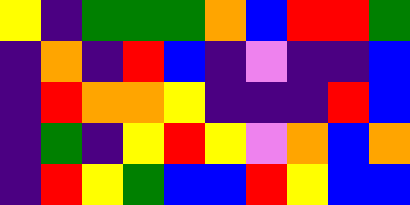[["yellow", "indigo", "green", "green", "green", "orange", "blue", "red", "red", "green"], ["indigo", "orange", "indigo", "red", "blue", "indigo", "violet", "indigo", "indigo", "blue"], ["indigo", "red", "orange", "orange", "yellow", "indigo", "indigo", "indigo", "red", "blue"], ["indigo", "green", "indigo", "yellow", "red", "yellow", "violet", "orange", "blue", "orange"], ["indigo", "red", "yellow", "green", "blue", "blue", "red", "yellow", "blue", "blue"]]